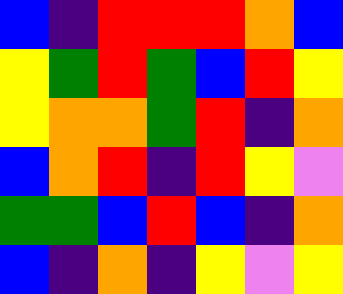[["blue", "indigo", "red", "red", "red", "orange", "blue"], ["yellow", "green", "red", "green", "blue", "red", "yellow"], ["yellow", "orange", "orange", "green", "red", "indigo", "orange"], ["blue", "orange", "red", "indigo", "red", "yellow", "violet"], ["green", "green", "blue", "red", "blue", "indigo", "orange"], ["blue", "indigo", "orange", "indigo", "yellow", "violet", "yellow"]]